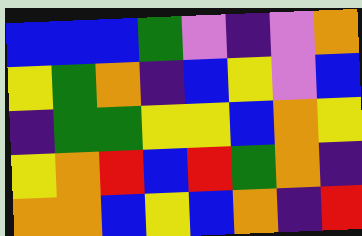[["blue", "blue", "blue", "green", "violet", "indigo", "violet", "orange"], ["yellow", "green", "orange", "indigo", "blue", "yellow", "violet", "blue"], ["indigo", "green", "green", "yellow", "yellow", "blue", "orange", "yellow"], ["yellow", "orange", "red", "blue", "red", "green", "orange", "indigo"], ["orange", "orange", "blue", "yellow", "blue", "orange", "indigo", "red"]]